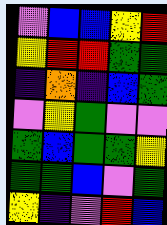[["violet", "blue", "blue", "yellow", "red"], ["yellow", "red", "red", "green", "green"], ["indigo", "orange", "indigo", "blue", "green"], ["violet", "yellow", "green", "violet", "violet"], ["green", "blue", "green", "green", "yellow"], ["green", "green", "blue", "violet", "green"], ["yellow", "indigo", "violet", "red", "blue"]]